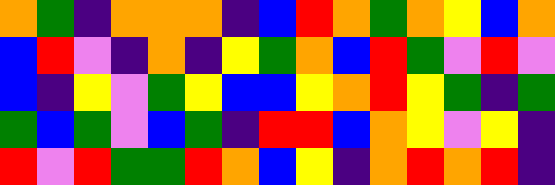[["orange", "green", "indigo", "orange", "orange", "orange", "indigo", "blue", "red", "orange", "green", "orange", "yellow", "blue", "orange"], ["blue", "red", "violet", "indigo", "orange", "indigo", "yellow", "green", "orange", "blue", "red", "green", "violet", "red", "violet"], ["blue", "indigo", "yellow", "violet", "green", "yellow", "blue", "blue", "yellow", "orange", "red", "yellow", "green", "indigo", "green"], ["green", "blue", "green", "violet", "blue", "green", "indigo", "red", "red", "blue", "orange", "yellow", "violet", "yellow", "indigo"], ["red", "violet", "red", "green", "green", "red", "orange", "blue", "yellow", "indigo", "orange", "red", "orange", "red", "indigo"]]